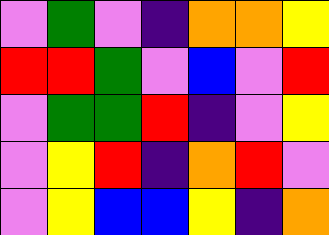[["violet", "green", "violet", "indigo", "orange", "orange", "yellow"], ["red", "red", "green", "violet", "blue", "violet", "red"], ["violet", "green", "green", "red", "indigo", "violet", "yellow"], ["violet", "yellow", "red", "indigo", "orange", "red", "violet"], ["violet", "yellow", "blue", "blue", "yellow", "indigo", "orange"]]